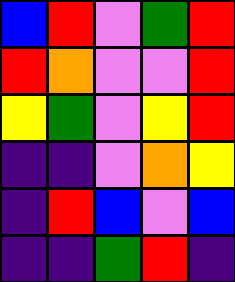[["blue", "red", "violet", "green", "red"], ["red", "orange", "violet", "violet", "red"], ["yellow", "green", "violet", "yellow", "red"], ["indigo", "indigo", "violet", "orange", "yellow"], ["indigo", "red", "blue", "violet", "blue"], ["indigo", "indigo", "green", "red", "indigo"]]